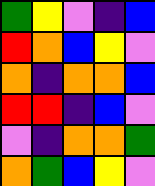[["green", "yellow", "violet", "indigo", "blue"], ["red", "orange", "blue", "yellow", "violet"], ["orange", "indigo", "orange", "orange", "blue"], ["red", "red", "indigo", "blue", "violet"], ["violet", "indigo", "orange", "orange", "green"], ["orange", "green", "blue", "yellow", "violet"]]